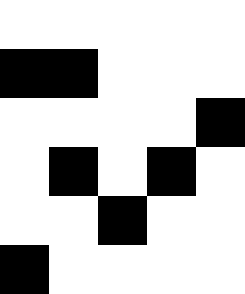[["white", "white", "white", "white", "white"], ["black", "black", "white", "white", "white"], ["white", "white", "white", "white", "black"], ["white", "black", "white", "black", "white"], ["white", "white", "black", "white", "white"], ["black", "white", "white", "white", "white"]]